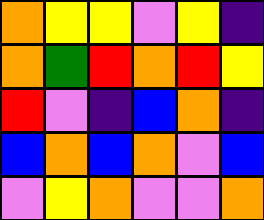[["orange", "yellow", "yellow", "violet", "yellow", "indigo"], ["orange", "green", "red", "orange", "red", "yellow"], ["red", "violet", "indigo", "blue", "orange", "indigo"], ["blue", "orange", "blue", "orange", "violet", "blue"], ["violet", "yellow", "orange", "violet", "violet", "orange"]]